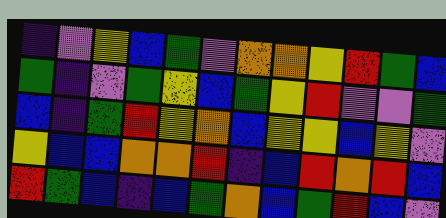[["indigo", "violet", "yellow", "blue", "green", "violet", "orange", "orange", "yellow", "red", "green", "blue"], ["green", "indigo", "violet", "green", "yellow", "blue", "green", "yellow", "red", "violet", "violet", "green"], ["blue", "indigo", "green", "red", "yellow", "orange", "blue", "yellow", "yellow", "blue", "yellow", "violet"], ["yellow", "blue", "blue", "orange", "orange", "red", "indigo", "blue", "red", "orange", "red", "blue"], ["red", "green", "blue", "indigo", "blue", "green", "orange", "blue", "green", "red", "blue", "violet"]]